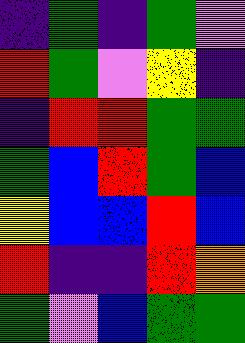[["indigo", "green", "indigo", "green", "violet"], ["red", "green", "violet", "yellow", "indigo"], ["indigo", "red", "red", "green", "green"], ["green", "blue", "red", "green", "blue"], ["yellow", "blue", "blue", "red", "blue"], ["red", "indigo", "indigo", "red", "orange"], ["green", "violet", "blue", "green", "green"]]